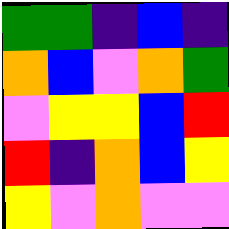[["green", "green", "indigo", "blue", "indigo"], ["orange", "blue", "violet", "orange", "green"], ["violet", "yellow", "yellow", "blue", "red"], ["red", "indigo", "orange", "blue", "yellow"], ["yellow", "violet", "orange", "violet", "violet"]]